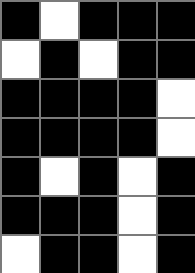[["black", "white", "black", "black", "black"], ["white", "black", "white", "black", "black"], ["black", "black", "black", "black", "white"], ["black", "black", "black", "black", "white"], ["black", "white", "black", "white", "black"], ["black", "black", "black", "white", "black"], ["white", "black", "black", "white", "black"]]